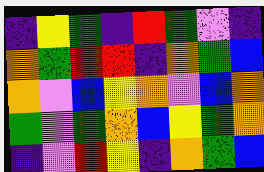[["indigo", "yellow", "green", "indigo", "red", "green", "violet", "indigo"], ["orange", "green", "red", "red", "indigo", "orange", "green", "blue"], ["orange", "violet", "blue", "yellow", "orange", "violet", "blue", "orange"], ["green", "violet", "green", "orange", "blue", "yellow", "green", "orange"], ["indigo", "violet", "red", "yellow", "indigo", "orange", "green", "blue"]]